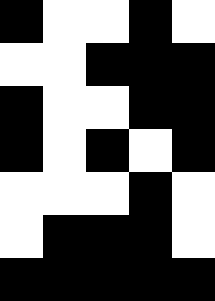[["black", "white", "white", "black", "white"], ["white", "white", "black", "black", "black"], ["black", "white", "white", "black", "black"], ["black", "white", "black", "white", "black"], ["white", "white", "white", "black", "white"], ["white", "black", "black", "black", "white"], ["black", "black", "black", "black", "black"]]